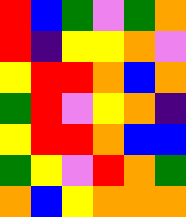[["red", "blue", "green", "violet", "green", "orange"], ["red", "indigo", "yellow", "yellow", "orange", "violet"], ["yellow", "red", "red", "orange", "blue", "orange"], ["green", "red", "violet", "yellow", "orange", "indigo"], ["yellow", "red", "red", "orange", "blue", "blue"], ["green", "yellow", "violet", "red", "orange", "green"], ["orange", "blue", "yellow", "orange", "orange", "orange"]]